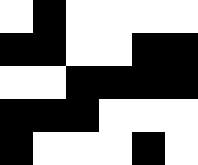[["white", "black", "white", "white", "white", "white"], ["black", "black", "white", "white", "black", "black"], ["white", "white", "black", "black", "black", "black"], ["black", "black", "black", "white", "white", "white"], ["black", "white", "white", "white", "black", "white"]]